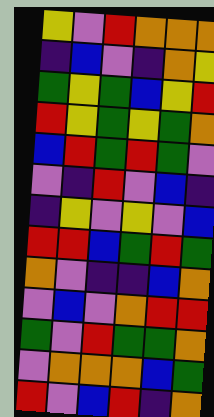[["yellow", "violet", "red", "orange", "orange", "orange"], ["indigo", "blue", "violet", "indigo", "orange", "yellow"], ["green", "yellow", "green", "blue", "yellow", "red"], ["red", "yellow", "green", "yellow", "green", "orange"], ["blue", "red", "green", "red", "green", "violet"], ["violet", "indigo", "red", "violet", "blue", "indigo"], ["indigo", "yellow", "violet", "yellow", "violet", "blue"], ["red", "red", "blue", "green", "red", "green"], ["orange", "violet", "indigo", "indigo", "blue", "orange"], ["violet", "blue", "violet", "orange", "red", "red"], ["green", "violet", "red", "green", "green", "orange"], ["violet", "orange", "orange", "orange", "blue", "green"], ["red", "violet", "blue", "red", "indigo", "orange"]]